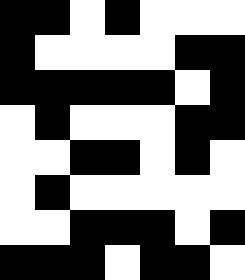[["black", "black", "white", "black", "white", "white", "white"], ["black", "white", "white", "white", "white", "black", "black"], ["black", "black", "black", "black", "black", "white", "black"], ["white", "black", "white", "white", "white", "black", "black"], ["white", "white", "black", "black", "white", "black", "white"], ["white", "black", "white", "white", "white", "white", "white"], ["white", "white", "black", "black", "black", "white", "black"], ["black", "black", "black", "white", "black", "black", "white"]]